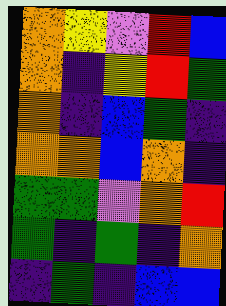[["orange", "yellow", "violet", "red", "blue"], ["orange", "indigo", "yellow", "red", "green"], ["orange", "indigo", "blue", "green", "indigo"], ["orange", "orange", "blue", "orange", "indigo"], ["green", "green", "violet", "orange", "red"], ["green", "indigo", "green", "indigo", "orange"], ["indigo", "green", "indigo", "blue", "blue"]]